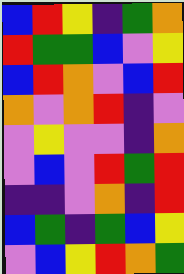[["blue", "red", "yellow", "indigo", "green", "orange"], ["red", "green", "green", "blue", "violet", "yellow"], ["blue", "red", "orange", "violet", "blue", "red"], ["orange", "violet", "orange", "red", "indigo", "violet"], ["violet", "yellow", "violet", "violet", "indigo", "orange"], ["violet", "blue", "violet", "red", "green", "red"], ["indigo", "indigo", "violet", "orange", "indigo", "red"], ["blue", "green", "indigo", "green", "blue", "yellow"], ["violet", "blue", "yellow", "red", "orange", "green"]]